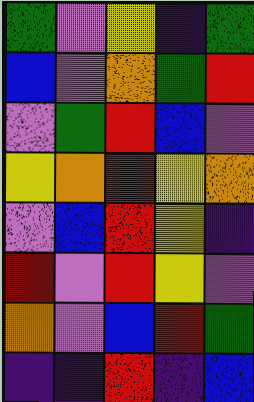[["green", "violet", "yellow", "indigo", "green"], ["blue", "violet", "orange", "green", "red"], ["violet", "green", "red", "blue", "violet"], ["yellow", "orange", "red", "yellow", "orange"], ["violet", "blue", "red", "yellow", "indigo"], ["red", "violet", "red", "yellow", "violet"], ["orange", "violet", "blue", "red", "green"], ["indigo", "indigo", "red", "indigo", "blue"]]